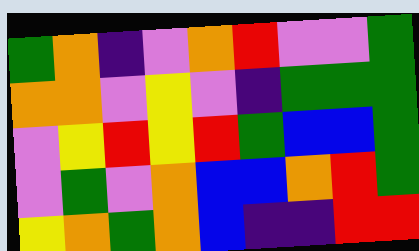[["green", "orange", "indigo", "violet", "orange", "red", "violet", "violet", "green"], ["orange", "orange", "violet", "yellow", "violet", "indigo", "green", "green", "green"], ["violet", "yellow", "red", "yellow", "red", "green", "blue", "blue", "green"], ["violet", "green", "violet", "orange", "blue", "blue", "orange", "red", "green"], ["yellow", "orange", "green", "orange", "blue", "indigo", "indigo", "red", "red"]]